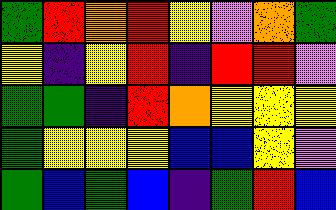[["green", "red", "orange", "red", "yellow", "violet", "orange", "green"], ["yellow", "indigo", "yellow", "red", "indigo", "red", "red", "violet"], ["green", "green", "indigo", "red", "orange", "yellow", "yellow", "yellow"], ["green", "yellow", "yellow", "yellow", "blue", "blue", "yellow", "violet"], ["green", "blue", "green", "blue", "indigo", "green", "red", "blue"]]